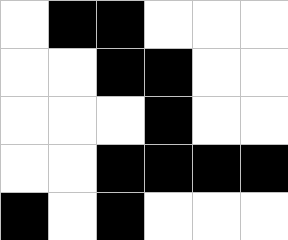[["white", "black", "black", "white", "white", "white"], ["white", "white", "black", "black", "white", "white"], ["white", "white", "white", "black", "white", "white"], ["white", "white", "black", "black", "black", "black"], ["black", "white", "black", "white", "white", "white"]]